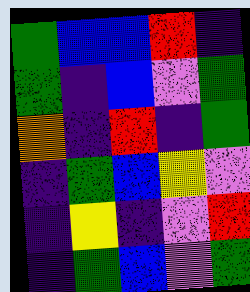[["green", "blue", "blue", "red", "indigo"], ["green", "indigo", "blue", "violet", "green"], ["orange", "indigo", "red", "indigo", "green"], ["indigo", "green", "blue", "yellow", "violet"], ["indigo", "yellow", "indigo", "violet", "red"], ["indigo", "green", "blue", "violet", "green"]]